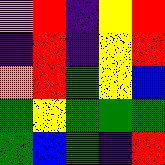[["violet", "red", "indigo", "yellow", "red"], ["indigo", "red", "indigo", "yellow", "red"], ["orange", "red", "green", "yellow", "blue"], ["green", "yellow", "green", "green", "green"], ["green", "blue", "green", "indigo", "red"]]